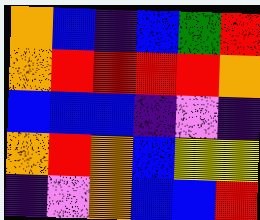[["orange", "blue", "indigo", "blue", "green", "red"], ["orange", "red", "red", "red", "red", "orange"], ["blue", "blue", "blue", "indigo", "violet", "indigo"], ["orange", "red", "orange", "blue", "yellow", "yellow"], ["indigo", "violet", "orange", "blue", "blue", "red"]]